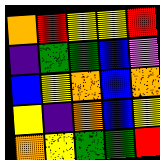[["orange", "red", "yellow", "yellow", "red"], ["indigo", "green", "green", "blue", "violet"], ["blue", "yellow", "orange", "blue", "orange"], ["yellow", "indigo", "orange", "blue", "yellow"], ["orange", "yellow", "green", "green", "red"]]